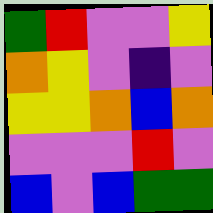[["green", "red", "violet", "violet", "yellow"], ["orange", "yellow", "violet", "indigo", "violet"], ["yellow", "yellow", "orange", "blue", "orange"], ["violet", "violet", "violet", "red", "violet"], ["blue", "violet", "blue", "green", "green"]]